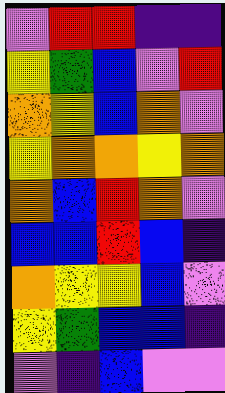[["violet", "red", "red", "indigo", "indigo"], ["yellow", "green", "blue", "violet", "red"], ["orange", "yellow", "blue", "orange", "violet"], ["yellow", "orange", "orange", "yellow", "orange"], ["orange", "blue", "red", "orange", "violet"], ["blue", "blue", "red", "blue", "indigo"], ["orange", "yellow", "yellow", "blue", "violet"], ["yellow", "green", "blue", "blue", "indigo"], ["violet", "indigo", "blue", "violet", "violet"]]